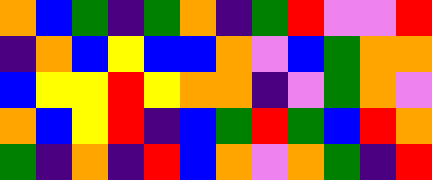[["orange", "blue", "green", "indigo", "green", "orange", "indigo", "green", "red", "violet", "violet", "red"], ["indigo", "orange", "blue", "yellow", "blue", "blue", "orange", "violet", "blue", "green", "orange", "orange"], ["blue", "yellow", "yellow", "red", "yellow", "orange", "orange", "indigo", "violet", "green", "orange", "violet"], ["orange", "blue", "yellow", "red", "indigo", "blue", "green", "red", "green", "blue", "red", "orange"], ["green", "indigo", "orange", "indigo", "red", "blue", "orange", "violet", "orange", "green", "indigo", "red"]]